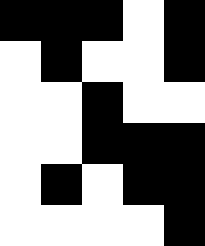[["black", "black", "black", "white", "black"], ["white", "black", "white", "white", "black"], ["white", "white", "black", "white", "white"], ["white", "white", "black", "black", "black"], ["white", "black", "white", "black", "black"], ["white", "white", "white", "white", "black"]]